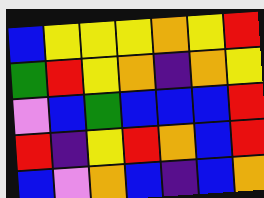[["blue", "yellow", "yellow", "yellow", "orange", "yellow", "red"], ["green", "red", "yellow", "orange", "indigo", "orange", "yellow"], ["violet", "blue", "green", "blue", "blue", "blue", "red"], ["red", "indigo", "yellow", "red", "orange", "blue", "red"], ["blue", "violet", "orange", "blue", "indigo", "blue", "orange"]]